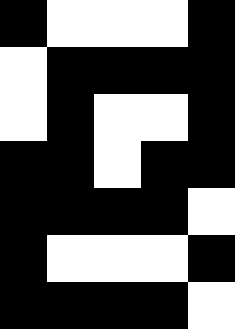[["black", "white", "white", "white", "black"], ["white", "black", "black", "black", "black"], ["white", "black", "white", "white", "black"], ["black", "black", "white", "black", "black"], ["black", "black", "black", "black", "white"], ["black", "white", "white", "white", "black"], ["black", "black", "black", "black", "white"]]